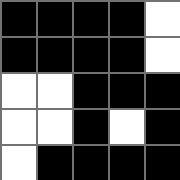[["black", "black", "black", "black", "white"], ["black", "black", "black", "black", "white"], ["white", "white", "black", "black", "black"], ["white", "white", "black", "white", "black"], ["white", "black", "black", "black", "black"]]